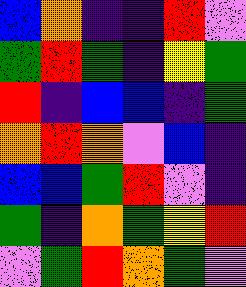[["blue", "orange", "indigo", "indigo", "red", "violet"], ["green", "red", "green", "indigo", "yellow", "green"], ["red", "indigo", "blue", "blue", "indigo", "green"], ["orange", "red", "orange", "violet", "blue", "indigo"], ["blue", "blue", "green", "red", "violet", "indigo"], ["green", "indigo", "orange", "green", "yellow", "red"], ["violet", "green", "red", "orange", "green", "violet"]]